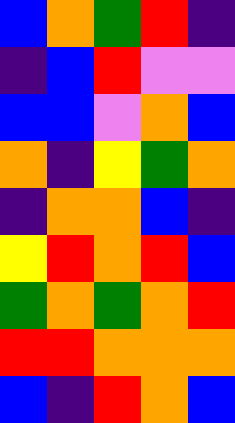[["blue", "orange", "green", "red", "indigo"], ["indigo", "blue", "red", "violet", "violet"], ["blue", "blue", "violet", "orange", "blue"], ["orange", "indigo", "yellow", "green", "orange"], ["indigo", "orange", "orange", "blue", "indigo"], ["yellow", "red", "orange", "red", "blue"], ["green", "orange", "green", "orange", "red"], ["red", "red", "orange", "orange", "orange"], ["blue", "indigo", "red", "orange", "blue"]]